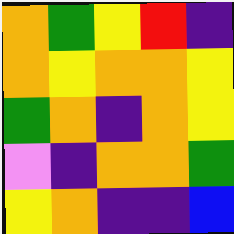[["orange", "green", "yellow", "red", "indigo"], ["orange", "yellow", "orange", "orange", "yellow"], ["green", "orange", "indigo", "orange", "yellow"], ["violet", "indigo", "orange", "orange", "green"], ["yellow", "orange", "indigo", "indigo", "blue"]]